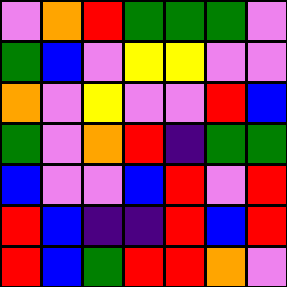[["violet", "orange", "red", "green", "green", "green", "violet"], ["green", "blue", "violet", "yellow", "yellow", "violet", "violet"], ["orange", "violet", "yellow", "violet", "violet", "red", "blue"], ["green", "violet", "orange", "red", "indigo", "green", "green"], ["blue", "violet", "violet", "blue", "red", "violet", "red"], ["red", "blue", "indigo", "indigo", "red", "blue", "red"], ["red", "blue", "green", "red", "red", "orange", "violet"]]